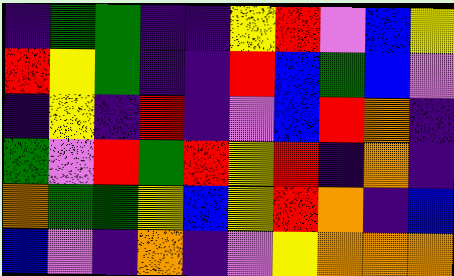[["indigo", "green", "green", "indigo", "indigo", "yellow", "red", "violet", "blue", "yellow"], ["red", "yellow", "green", "indigo", "indigo", "red", "blue", "green", "blue", "violet"], ["indigo", "yellow", "indigo", "red", "indigo", "violet", "blue", "red", "orange", "indigo"], ["green", "violet", "red", "green", "red", "yellow", "red", "indigo", "orange", "indigo"], ["orange", "green", "green", "yellow", "blue", "yellow", "red", "orange", "indigo", "blue"], ["blue", "violet", "indigo", "orange", "indigo", "violet", "yellow", "orange", "orange", "orange"]]